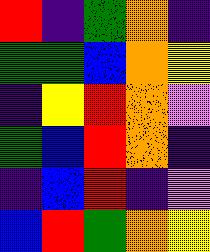[["red", "indigo", "green", "orange", "indigo"], ["green", "green", "blue", "orange", "yellow"], ["indigo", "yellow", "red", "orange", "violet"], ["green", "blue", "red", "orange", "indigo"], ["indigo", "blue", "red", "indigo", "violet"], ["blue", "red", "green", "orange", "yellow"]]